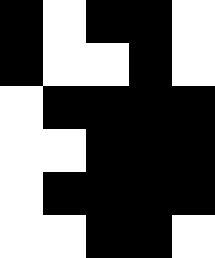[["black", "white", "black", "black", "white"], ["black", "white", "white", "black", "white"], ["white", "black", "black", "black", "black"], ["white", "white", "black", "black", "black"], ["white", "black", "black", "black", "black"], ["white", "white", "black", "black", "white"]]